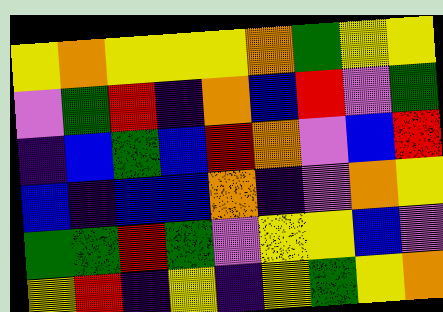[["yellow", "orange", "yellow", "yellow", "yellow", "orange", "green", "yellow", "yellow"], ["violet", "green", "red", "indigo", "orange", "blue", "red", "violet", "green"], ["indigo", "blue", "green", "blue", "red", "orange", "violet", "blue", "red"], ["blue", "indigo", "blue", "blue", "orange", "indigo", "violet", "orange", "yellow"], ["green", "green", "red", "green", "violet", "yellow", "yellow", "blue", "violet"], ["yellow", "red", "indigo", "yellow", "indigo", "yellow", "green", "yellow", "orange"]]